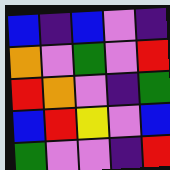[["blue", "indigo", "blue", "violet", "indigo"], ["orange", "violet", "green", "violet", "red"], ["red", "orange", "violet", "indigo", "green"], ["blue", "red", "yellow", "violet", "blue"], ["green", "violet", "violet", "indigo", "red"]]